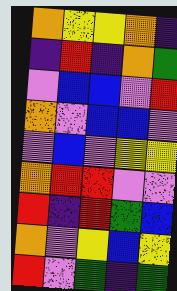[["orange", "yellow", "yellow", "orange", "indigo"], ["indigo", "red", "indigo", "orange", "green"], ["violet", "blue", "blue", "violet", "red"], ["orange", "violet", "blue", "blue", "violet"], ["violet", "blue", "violet", "yellow", "yellow"], ["orange", "red", "red", "violet", "violet"], ["red", "indigo", "red", "green", "blue"], ["orange", "violet", "yellow", "blue", "yellow"], ["red", "violet", "green", "indigo", "green"]]